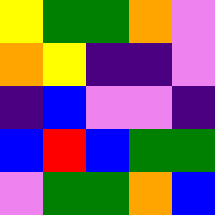[["yellow", "green", "green", "orange", "violet"], ["orange", "yellow", "indigo", "indigo", "violet"], ["indigo", "blue", "violet", "violet", "indigo"], ["blue", "red", "blue", "green", "green"], ["violet", "green", "green", "orange", "blue"]]